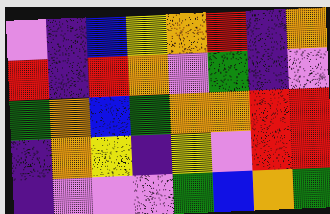[["violet", "indigo", "blue", "yellow", "orange", "red", "indigo", "orange"], ["red", "indigo", "red", "orange", "violet", "green", "indigo", "violet"], ["green", "orange", "blue", "green", "orange", "orange", "red", "red"], ["indigo", "orange", "yellow", "indigo", "yellow", "violet", "red", "red"], ["indigo", "violet", "violet", "violet", "green", "blue", "orange", "green"]]